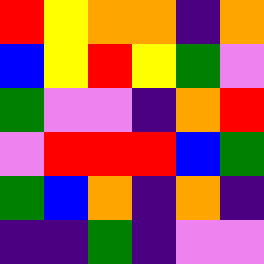[["red", "yellow", "orange", "orange", "indigo", "orange"], ["blue", "yellow", "red", "yellow", "green", "violet"], ["green", "violet", "violet", "indigo", "orange", "red"], ["violet", "red", "red", "red", "blue", "green"], ["green", "blue", "orange", "indigo", "orange", "indigo"], ["indigo", "indigo", "green", "indigo", "violet", "violet"]]